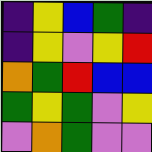[["indigo", "yellow", "blue", "green", "indigo"], ["indigo", "yellow", "violet", "yellow", "red"], ["orange", "green", "red", "blue", "blue"], ["green", "yellow", "green", "violet", "yellow"], ["violet", "orange", "green", "violet", "violet"]]